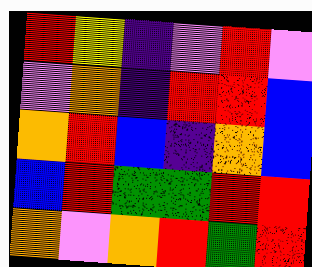[["red", "yellow", "indigo", "violet", "red", "violet"], ["violet", "orange", "indigo", "red", "red", "blue"], ["orange", "red", "blue", "indigo", "orange", "blue"], ["blue", "red", "green", "green", "red", "red"], ["orange", "violet", "orange", "red", "green", "red"]]